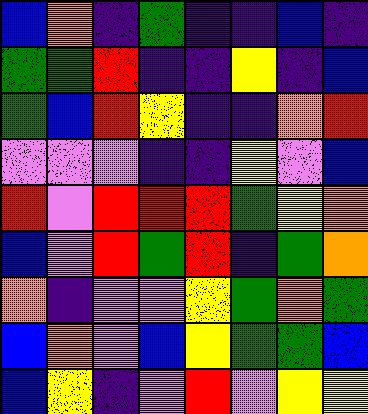[["blue", "orange", "indigo", "green", "indigo", "indigo", "blue", "indigo"], ["green", "green", "red", "indigo", "indigo", "yellow", "indigo", "blue"], ["green", "blue", "red", "yellow", "indigo", "indigo", "orange", "red"], ["violet", "violet", "violet", "indigo", "indigo", "yellow", "violet", "blue"], ["red", "violet", "red", "red", "red", "green", "yellow", "orange"], ["blue", "violet", "red", "green", "red", "indigo", "green", "orange"], ["orange", "indigo", "violet", "violet", "yellow", "green", "orange", "green"], ["blue", "orange", "violet", "blue", "yellow", "green", "green", "blue"], ["blue", "yellow", "indigo", "violet", "red", "violet", "yellow", "yellow"]]